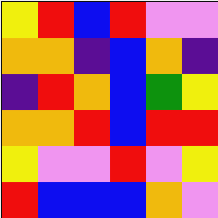[["yellow", "red", "blue", "red", "violet", "violet"], ["orange", "orange", "indigo", "blue", "orange", "indigo"], ["indigo", "red", "orange", "blue", "green", "yellow"], ["orange", "orange", "red", "blue", "red", "red"], ["yellow", "violet", "violet", "red", "violet", "yellow"], ["red", "blue", "blue", "blue", "orange", "violet"]]